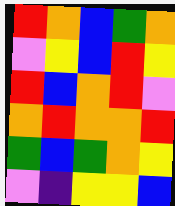[["red", "orange", "blue", "green", "orange"], ["violet", "yellow", "blue", "red", "yellow"], ["red", "blue", "orange", "red", "violet"], ["orange", "red", "orange", "orange", "red"], ["green", "blue", "green", "orange", "yellow"], ["violet", "indigo", "yellow", "yellow", "blue"]]